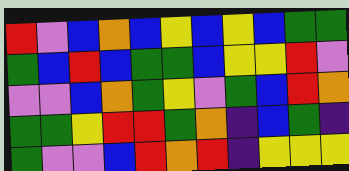[["red", "violet", "blue", "orange", "blue", "yellow", "blue", "yellow", "blue", "green", "green"], ["green", "blue", "red", "blue", "green", "green", "blue", "yellow", "yellow", "red", "violet"], ["violet", "violet", "blue", "orange", "green", "yellow", "violet", "green", "blue", "red", "orange"], ["green", "green", "yellow", "red", "red", "green", "orange", "indigo", "blue", "green", "indigo"], ["green", "violet", "violet", "blue", "red", "orange", "red", "indigo", "yellow", "yellow", "yellow"]]